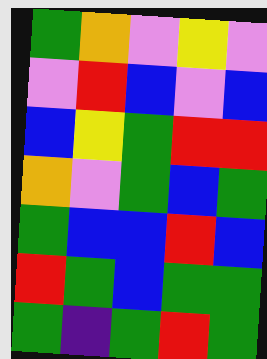[["green", "orange", "violet", "yellow", "violet"], ["violet", "red", "blue", "violet", "blue"], ["blue", "yellow", "green", "red", "red"], ["orange", "violet", "green", "blue", "green"], ["green", "blue", "blue", "red", "blue"], ["red", "green", "blue", "green", "green"], ["green", "indigo", "green", "red", "green"]]